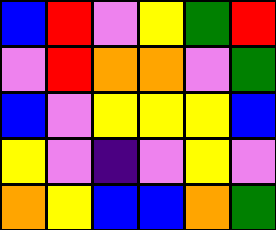[["blue", "red", "violet", "yellow", "green", "red"], ["violet", "red", "orange", "orange", "violet", "green"], ["blue", "violet", "yellow", "yellow", "yellow", "blue"], ["yellow", "violet", "indigo", "violet", "yellow", "violet"], ["orange", "yellow", "blue", "blue", "orange", "green"]]